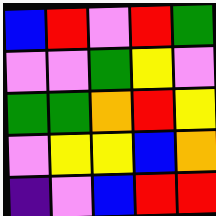[["blue", "red", "violet", "red", "green"], ["violet", "violet", "green", "yellow", "violet"], ["green", "green", "orange", "red", "yellow"], ["violet", "yellow", "yellow", "blue", "orange"], ["indigo", "violet", "blue", "red", "red"]]